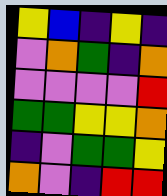[["yellow", "blue", "indigo", "yellow", "indigo"], ["violet", "orange", "green", "indigo", "orange"], ["violet", "violet", "violet", "violet", "red"], ["green", "green", "yellow", "yellow", "orange"], ["indigo", "violet", "green", "green", "yellow"], ["orange", "violet", "indigo", "red", "red"]]